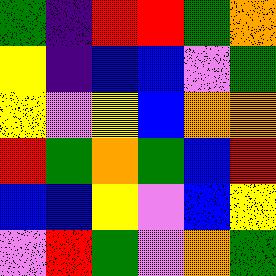[["green", "indigo", "red", "red", "green", "orange"], ["yellow", "indigo", "blue", "blue", "violet", "green"], ["yellow", "violet", "yellow", "blue", "orange", "orange"], ["red", "green", "orange", "green", "blue", "red"], ["blue", "blue", "yellow", "violet", "blue", "yellow"], ["violet", "red", "green", "violet", "orange", "green"]]